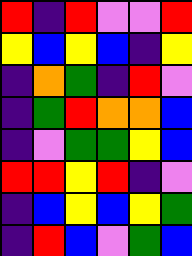[["red", "indigo", "red", "violet", "violet", "red"], ["yellow", "blue", "yellow", "blue", "indigo", "yellow"], ["indigo", "orange", "green", "indigo", "red", "violet"], ["indigo", "green", "red", "orange", "orange", "blue"], ["indigo", "violet", "green", "green", "yellow", "blue"], ["red", "red", "yellow", "red", "indigo", "violet"], ["indigo", "blue", "yellow", "blue", "yellow", "green"], ["indigo", "red", "blue", "violet", "green", "blue"]]